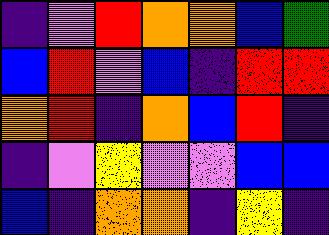[["indigo", "violet", "red", "orange", "orange", "blue", "green"], ["blue", "red", "violet", "blue", "indigo", "red", "red"], ["orange", "red", "indigo", "orange", "blue", "red", "indigo"], ["indigo", "violet", "yellow", "violet", "violet", "blue", "blue"], ["blue", "indigo", "orange", "orange", "indigo", "yellow", "indigo"]]